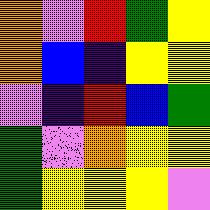[["orange", "violet", "red", "green", "yellow"], ["orange", "blue", "indigo", "yellow", "yellow"], ["violet", "indigo", "red", "blue", "green"], ["green", "violet", "orange", "yellow", "yellow"], ["green", "yellow", "yellow", "yellow", "violet"]]